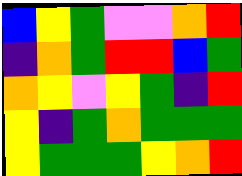[["blue", "yellow", "green", "violet", "violet", "orange", "red"], ["indigo", "orange", "green", "red", "red", "blue", "green"], ["orange", "yellow", "violet", "yellow", "green", "indigo", "red"], ["yellow", "indigo", "green", "orange", "green", "green", "green"], ["yellow", "green", "green", "green", "yellow", "orange", "red"]]